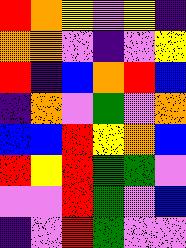[["red", "orange", "yellow", "violet", "yellow", "indigo"], ["orange", "orange", "violet", "indigo", "violet", "yellow"], ["red", "indigo", "blue", "orange", "red", "blue"], ["indigo", "orange", "violet", "green", "violet", "orange"], ["blue", "blue", "red", "yellow", "orange", "blue"], ["red", "yellow", "red", "green", "green", "violet"], ["violet", "violet", "red", "green", "violet", "blue"], ["indigo", "violet", "red", "green", "violet", "violet"]]